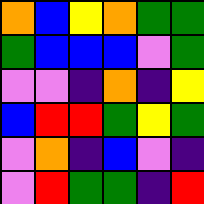[["orange", "blue", "yellow", "orange", "green", "green"], ["green", "blue", "blue", "blue", "violet", "green"], ["violet", "violet", "indigo", "orange", "indigo", "yellow"], ["blue", "red", "red", "green", "yellow", "green"], ["violet", "orange", "indigo", "blue", "violet", "indigo"], ["violet", "red", "green", "green", "indigo", "red"]]